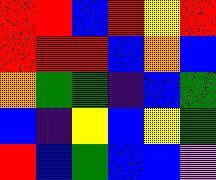[["red", "red", "blue", "red", "yellow", "red"], ["red", "red", "red", "blue", "orange", "blue"], ["orange", "green", "green", "indigo", "blue", "green"], ["blue", "indigo", "yellow", "blue", "yellow", "green"], ["red", "blue", "green", "blue", "blue", "violet"]]